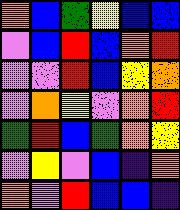[["orange", "blue", "green", "yellow", "blue", "blue"], ["violet", "blue", "red", "blue", "orange", "red"], ["violet", "violet", "red", "blue", "yellow", "orange"], ["violet", "orange", "yellow", "violet", "orange", "red"], ["green", "red", "blue", "green", "orange", "yellow"], ["violet", "yellow", "violet", "blue", "indigo", "orange"], ["orange", "violet", "red", "blue", "blue", "indigo"]]